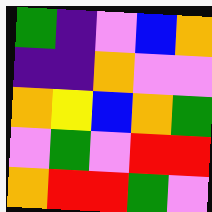[["green", "indigo", "violet", "blue", "orange"], ["indigo", "indigo", "orange", "violet", "violet"], ["orange", "yellow", "blue", "orange", "green"], ["violet", "green", "violet", "red", "red"], ["orange", "red", "red", "green", "violet"]]